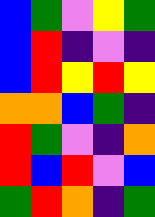[["blue", "green", "violet", "yellow", "green"], ["blue", "red", "indigo", "violet", "indigo"], ["blue", "red", "yellow", "red", "yellow"], ["orange", "orange", "blue", "green", "indigo"], ["red", "green", "violet", "indigo", "orange"], ["red", "blue", "red", "violet", "blue"], ["green", "red", "orange", "indigo", "green"]]